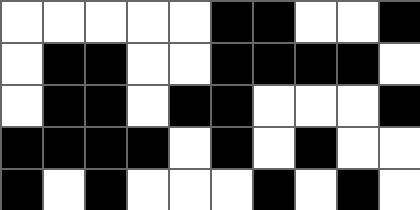[["white", "white", "white", "white", "white", "black", "black", "white", "white", "black"], ["white", "black", "black", "white", "white", "black", "black", "black", "black", "white"], ["white", "black", "black", "white", "black", "black", "white", "white", "white", "black"], ["black", "black", "black", "black", "white", "black", "white", "black", "white", "white"], ["black", "white", "black", "white", "white", "white", "black", "white", "black", "white"]]